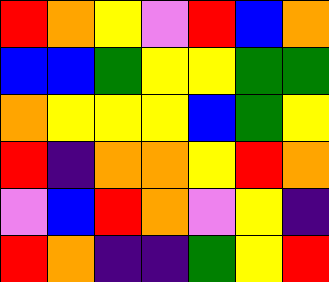[["red", "orange", "yellow", "violet", "red", "blue", "orange"], ["blue", "blue", "green", "yellow", "yellow", "green", "green"], ["orange", "yellow", "yellow", "yellow", "blue", "green", "yellow"], ["red", "indigo", "orange", "orange", "yellow", "red", "orange"], ["violet", "blue", "red", "orange", "violet", "yellow", "indigo"], ["red", "orange", "indigo", "indigo", "green", "yellow", "red"]]